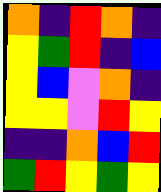[["orange", "indigo", "red", "orange", "indigo"], ["yellow", "green", "red", "indigo", "blue"], ["yellow", "blue", "violet", "orange", "indigo"], ["yellow", "yellow", "violet", "red", "yellow"], ["indigo", "indigo", "orange", "blue", "red"], ["green", "red", "yellow", "green", "yellow"]]